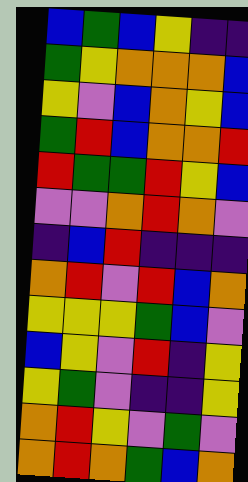[["blue", "green", "blue", "yellow", "indigo", "indigo"], ["green", "yellow", "orange", "orange", "orange", "blue"], ["yellow", "violet", "blue", "orange", "yellow", "blue"], ["green", "red", "blue", "orange", "orange", "red"], ["red", "green", "green", "red", "yellow", "blue"], ["violet", "violet", "orange", "red", "orange", "violet"], ["indigo", "blue", "red", "indigo", "indigo", "indigo"], ["orange", "red", "violet", "red", "blue", "orange"], ["yellow", "yellow", "yellow", "green", "blue", "violet"], ["blue", "yellow", "violet", "red", "indigo", "yellow"], ["yellow", "green", "violet", "indigo", "indigo", "yellow"], ["orange", "red", "yellow", "violet", "green", "violet"], ["orange", "red", "orange", "green", "blue", "orange"]]